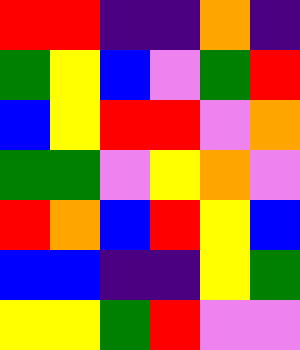[["red", "red", "indigo", "indigo", "orange", "indigo"], ["green", "yellow", "blue", "violet", "green", "red"], ["blue", "yellow", "red", "red", "violet", "orange"], ["green", "green", "violet", "yellow", "orange", "violet"], ["red", "orange", "blue", "red", "yellow", "blue"], ["blue", "blue", "indigo", "indigo", "yellow", "green"], ["yellow", "yellow", "green", "red", "violet", "violet"]]